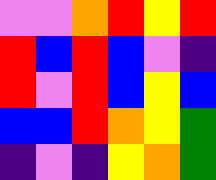[["violet", "violet", "orange", "red", "yellow", "red"], ["red", "blue", "red", "blue", "violet", "indigo"], ["red", "violet", "red", "blue", "yellow", "blue"], ["blue", "blue", "red", "orange", "yellow", "green"], ["indigo", "violet", "indigo", "yellow", "orange", "green"]]